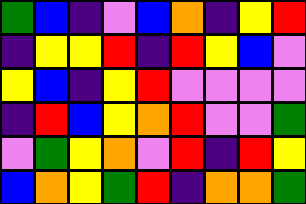[["green", "blue", "indigo", "violet", "blue", "orange", "indigo", "yellow", "red"], ["indigo", "yellow", "yellow", "red", "indigo", "red", "yellow", "blue", "violet"], ["yellow", "blue", "indigo", "yellow", "red", "violet", "violet", "violet", "violet"], ["indigo", "red", "blue", "yellow", "orange", "red", "violet", "violet", "green"], ["violet", "green", "yellow", "orange", "violet", "red", "indigo", "red", "yellow"], ["blue", "orange", "yellow", "green", "red", "indigo", "orange", "orange", "green"]]